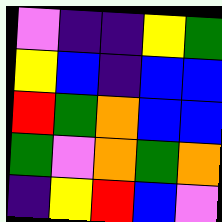[["violet", "indigo", "indigo", "yellow", "green"], ["yellow", "blue", "indigo", "blue", "blue"], ["red", "green", "orange", "blue", "blue"], ["green", "violet", "orange", "green", "orange"], ["indigo", "yellow", "red", "blue", "violet"]]